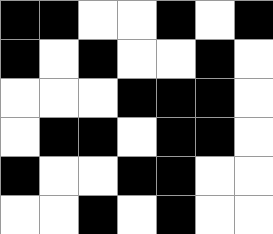[["black", "black", "white", "white", "black", "white", "black"], ["black", "white", "black", "white", "white", "black", "white"], ["white", "white", "white", "black", "black", "black", "white"], ["white", "black", "black", "white", "black", "black", "white"], ["black", "white", "white", "black", "black", "white", "white"], ["white", "white", "black", "white", "black", "white", "white"]]